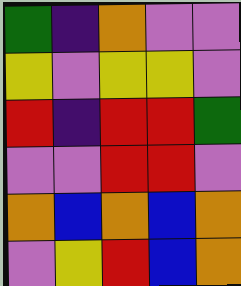[["green", "indigo", "orange", "violet", "violet"], ["yellow", "violet", "yellow", "yellow", "violet"], ["red", "indigo", "red", "red", "green"], ["violet", "violet", "red", "red", "violet"], ["orange", "blue", "orange", "blue", "orange"], ["violet", "yellow", "red", "blue", "orange"]]